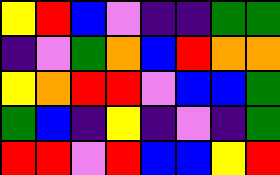[["yellow", "red", "blue", "violet", "indigo", "indigo", "green", "green"], ["indigo", "violet", "green", "orange", "blue", "red", "orange", "orange"], ["yellow", "orange", "red", "red", "violet", "blue", "blue", "green"], ["green", "blue", "indigo", "yellow", "indigo", "violet", "indigo", "green"], ["red", "red", "violet", "red", "blue", "blue", "yellow", "red"]]